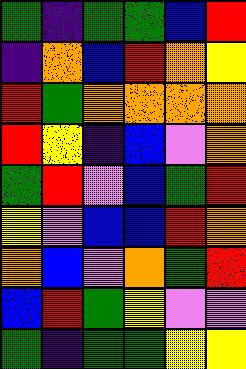[["green", "indigo", "green", "green", "blue", "red"], ["indigo", "orange", "blue", "red", "orange", "yellow"], ["red", "green", "orange", "orange", "orange", "orange"], ["red", "yellow", "indigo", "blue", "violet", "orange"], ["green", "red", "violet", "blue", "green", "red"], ["yellow", "violet", "blue", "blue", "red", "orange"], ["orange", "blue", "violet", "orange", "green", "red"], ["blue", "red", "green", "yellow", "violet", "violet"], ["green", "indigo", "green", "green", "yellow", "yellow"]]